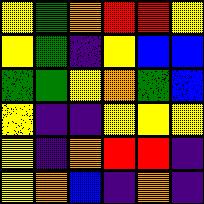[["yellow", "green", "orange", "red", "red", "yellow"], ["yellow", "green", "indigo", "yellow", "blue", "blue"], ["green", "green", "yellow", "orange", "green", "blue"], ["yellow", "indigo", "indigo", "yellow", "yellow", "yellow"], ["yellow", "indigo", "orange", "red", "red", "indigo"], ["yellow", "orange", "blue", "indigo", "orange", "indigo"]]